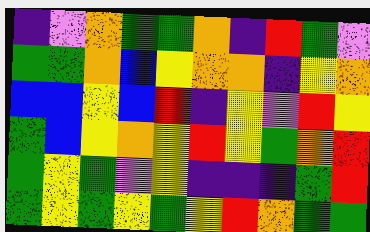[["indigo", "violet", "orange", "green", "green", "orange", "indigo", "red", "green", "violet"], ["green", "green", "orange", "blue", "yellow", "orange", "orange", "indigo", "yellow", "orange"], ["blue", "blue", "yellow", "blue", "red", "indigo", "yellow", "violet", "red", "yellow"], ["green", "blue", "yellow", "orange", "yellow", "red", "yellow", "green", "orange", "red"], ["green", "yellow", "green", "violet", "yellow", "indigo", "indigo", "indigo", "green", "red"], ["green", "yellow", "green", "yellow", "green", "yellow", "red", "orange", "green", "green"]]